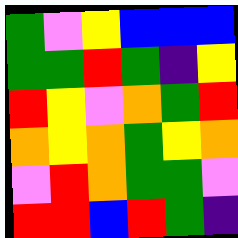[["green", "violet", "yellow", "blue", "blue", "blue"], ["green", "green", "red", "green", "indigo", "yellow"], ["red", "yellow", "violet", "orange", "green", "red"], ["orange", "yellow", "orange", "green", "yellow", "orange"], ["violet", "red", "orange", "green", "green", "violet"], ["red", "red", "blue", "red", "green", "indigo"]]